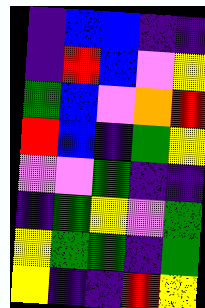[["indigo", "blue", "blue", "indigo", "indigo"], ["indigo", "red", "blue", "violet", "yellow"], ["green", "blue", "violet", "orange", "red"], ["red", "blue", "indigo", "green", "yellow"], ["violet", "violet", "green", "indigo", "indigo"], ["indigo", "green", "yellow", "violet", "green"], ["yellow", "green", "green", "indigo", "green"], ["yellow", "indigo", "indigo", "red", "yellow"]]